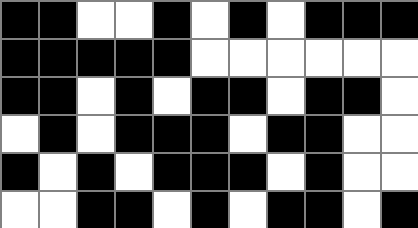[["black", "black", "white", "white", "black", "white", "black", "white", "black", "black", "black"], ["black", "black", "black", "black", "black", "white", "white", "white", "white", "white", "white"], ["black", "black", "white", "black", "white", "black", "black", "white", "black", "black", "white"], ["white", "black", "white", "black", "black", "black", "white", "black", "black", "white", "white"], ["black", "white", "black", "white", "black", "black", "black", "white", "black", "white", "white"], ["white", "white", "black", "black", "white", "black", "white", "black", "black", "white", "black"]]